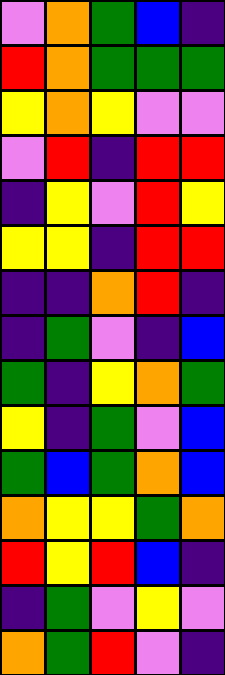[["violet", "orange", "green", "blue", "indigo"], ["red", "orange", "green", "green", "green"], ["yellow", "orange", "yellow", "violet", "violet"], ["violet", "red", "indigo", "red", "red"], ["indigo", "yellow", "violet", "red", "yellow"], ["yellow", "yellow", "indigo", "red", "red"], ["indigo", "indigo", "orange", "red", "indigo"], ["indigo", "green", "violet", "indigo", "blue"], ["green", "indigo", "yellow", "orange", "green"], ["yellow", "indigo", "green", "violet", "blue"], ["green", "blue", "green", "orange", "blue"], ["orange", "yellow", "yellow", "green", "orange"], ["red", "yellow", "red", "blue", "indigo"], ["indigo", "green", "violet", "yellow", "violet"], ["orange", "green", "red", "violet", "indigo"]]